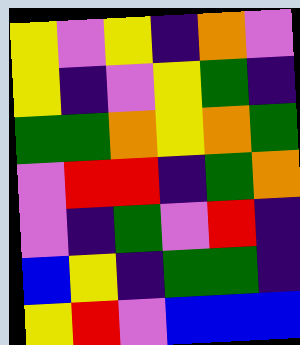[["yellow", "violet", "yellow", "indigo", "orange", "violet"], ["yellow", "indigo", "violet", "yellow", "green", "indigo"], ["green", "green", "orange", "yellow", "orange", "green"], ["violet", "red", "red", "indigo", "green", "orange"], ["violet", "indigo", "green", "violet", "red", "indigo"], ["blue", "yellow", "indigo", "green", "green", "indigo"], ["yellow", "red", "violet", "blue", "blue", "blue"]]